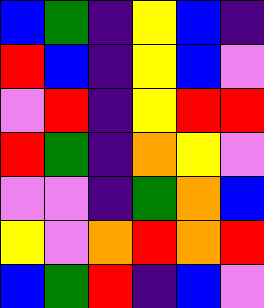[["blue", "green", "indigo", "yellow", "blue", "indigo"], ["red", "blue", "indigo", "yellow", "blue", "violet"], ["violet", "red", "indigo", "yellow", "red", "red"], ["red", "green", "indigo", "orange", "yellow", "violet"], ["violet", "violet", "indigo", "green", "orange", "blue"], ["yellow", "violet", "orange", "red", "orange", "red"], ["blue", "green", "red", "indigo", "blue", "violet"]]